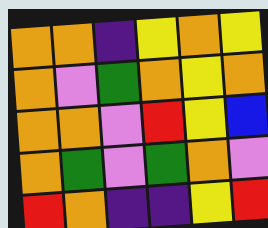[["orange", "orange", "indigo", "yellow", "orange", "yellow"], ["orange", "violet", "green", "orange", "yellow", "orange"], ["orange", "orange", "violet", "red", "yellow", "blue"], ["orange", "green", "violet", "green", "orange", "violet"], ["red", "orange", "indigo", "indigo", "yellow", "red"]]